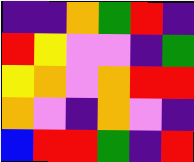[["indigo", "indigo", "orange", "green", "red", "indigo"], ["red", "yellow", "violet", "violet", "indigo", "green"], ["yellow", "orange", "violet", "orange", "red", "red"], ["orange", "violet", "indigo", "orange", "violet", "indigo"], ["blue", "red", "red", "green", "indigo", "red"]]